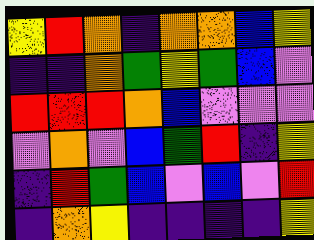[["yellow", "red", "orange", "indigo", "orange", "orange", "blue", "yellow"], ["indigo", "indigo", "orange", "green", "yellow", "green", "blue", "violet"], ["red", "red", "red", "orange", "blue", "violet", "violet", "violet"], ["violet", "orange", "violet", "blue", "green", "red", "indigo", "yellow"], ["indigo", "red", "green", "blue", "violet", "blue", "violet", "red"], ["indigo", "orange", "yellow", "indigo", "indigo", "indigo", "indigo", "yellow"]]